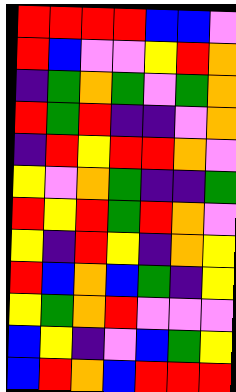[["red", "red", "red", "red", "blue", "blue", "violet"], ["red", "blue", "violet", "violet", "yellow", "red", "orange"], ["indigo", "green", "orange", "green", "violet", "green", "orange"], ["red", "green", "red", "indigo", "indigo", "violet", "orange"], ["indigo", "red", "yellow", "red", "red", "orange", "violet"], ["yellow", "violet", "orange", "green", "indigo", "indigo", "green"], ["red", "yellow", "red", "green", "red", "orange", "violet"], ["yellow", "indigo", "red", "yellow", "indigo", "orange", "yellow"], ["red", "blue", "orange", "blue", "green", "indigo", "yellow"], ["yellow", "green", "orange", "red", "violet", "violet", "violet"], ["blue", "yellow", "indigo", "violet", "blue", "green", "yellow"], ["blue", "red", "orange", "blue", "red", "red", "red"]]